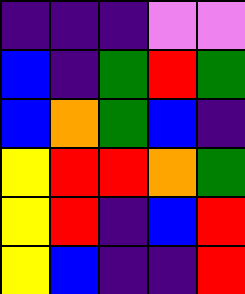[["indigo", "indigo", "indigo", "violet", "violet"], ["blue", "indigo", "green", "red", "green"], ["blue", "orange", "green", "blue", "indigo"], ["yellow", "red", "red", "orange", "green"], ["yellow", "red", "indigo", "blue", "red"], ["yellow", "blue", "indigo", "indigo", "red"]]